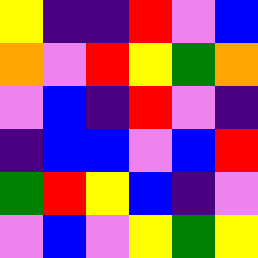[["yellow", "indigo", "indigo", "red", "violet", "blue"], ["orange", "violet", "red", "yellow", "green", "orange"], ["violet", "blue", "indigo", "red", "violet", "indigo"], ["indigo", "blue", "blue", "violet", "blue", "red"], ["green", "red", "yellow", "blue", "indigo", "violet"], ["violet", "blue", "violet", "yellow", "green", "yellow"]]